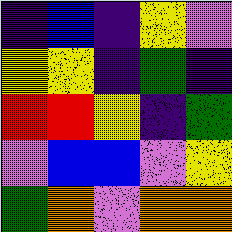[["indigo", "blue", "indigo", "yellow", "violet"], ["yellow", "yellow", "indigo", "green", "indigo"], ["red", "red", "yellow", "indigo", "green"], ["violet", "blue", "blue", "violet", "yellow"], ["green", "orange", "violet", "orange", "orange"]]